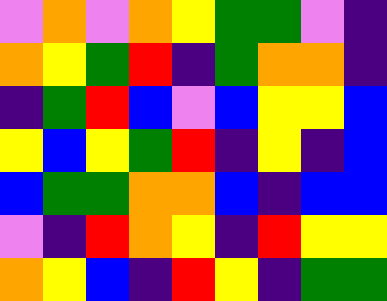[["violet", "orange", "violet", "orange", "yellow", "green", "green", "violet", "indigo"], ["orange", "yellow", "green", "red", "indigo", "green", "orange", "orange", "indigo"], ["indigo", "green", "red", "blue", "violet", "blue", "yellow", "yellow", "blue"], ["yellow", "blue", "yellow", "green", "red", "indigo", "yellow", "indigo", "blue"], ["blue", "green", "green", "orange", "orange", "blue", "indigo", "blue", "blue"], ["violet", "indigo", "red", "orange", "yellow", "indigo", "red", "yellow", "yellow"], ["orange", "yellow", "blue", "indigo", "red", "yellow", "indigo", "green", "green"]]